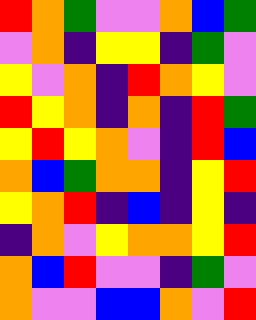[["red", "orange", "green", "violet", "violet", "orange", "blue", "green"], ["violet", "orange", "indigo", "yellow", "yellow", "indigo", "green", "violet"], ["yellow", "violet", "orange", "indigo", "red", "orange", "yellow", "violet"], ["red", "yellow", "orange", "indigo", "orange", "indigo", "red", "green"], ["yellow", "red", "yellow", "orange", "violet", "indigo", "red", "blue"], ["orange", "blue", "green", "orange", "orange", "indigo", "yellow", "red"], ["yellow", "orange", "red", "indigo", "blue", "indigo", "yellow", "indigo"], ["indigo", "orange", "violet", "yellow", "orange", "orange", "yellow", "red"], ["orange", "blue", "red", "violet", "violet", "indigo", "green", "violet"], ["orange", "violet", "violet", "blue", "blue", "orange", "violet", "red"]]